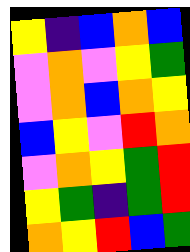[["yellow", "indigo", "blue", "orange", "blue"], ["violet", "orange", "violet", "yellow", "green"], ["violet", "orange", "blue", "orange", "yellow"], ["blue", "yellow", "violet", "red", "orange"], ["violet", "orange", "yellow", "green", "red"], ["yellow", "green", "indigo", "green", "red"], ["orange", "yellow", "red", "blue", "green"]]